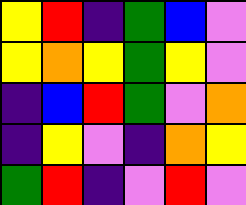[["yellow", "red", "indigo", "green", "blue", "violet"], ["yellow", "orange", "yellow", "green", "yellow", "violet"], ["indigo", "blue", "red", "green", "violet", "orange"], ["indigo", "yellow", "violet", "indigo", "orange", "yellow"], ["green", "red", "indigo", "violet", "red", "violet"]]